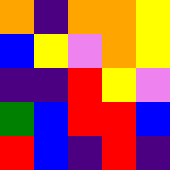[["orange", "indigo", "orange", "orange", "yellow"], ["blue", "yellow", "violet", "orange", "yellow"], ["indigo", "indigo", "red", "yellow", "violet"], ["green", "blue", "red", "red", "blue"], ["red", "blue", "indigo", "red", "indigo"]]